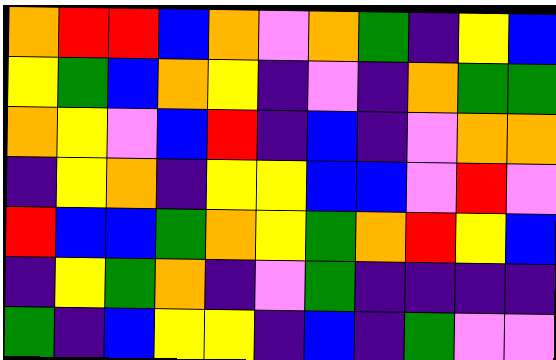[["orange", "red", "red", "blue", "orange", "violet", "orange", "green", "indigo", "yellow", "blue"], ["yellow", "green", "blue", "orange", "yellow", "indigo", "violet", "indigo", "orange", "green", "green"], ["orange", "yellow", "violet", "blue", "red", "indigo", "blue", "indigo", "violet", "orange", "orange"], ["indigo", "yellow", "orange", "indigo", "yellow", "yellow", "blue", "blue", "violet", "red", "violet"], ["red", "blue", "blue", "green", "orange", "yellow", "green", "orange", "red", "yellow", "blue"], ["indigo", "yellow", "green", "orange", "indigo", "violet", "green", "indigo", "indigo", "indigo", "indigo"], ["green", "indigo", "blue", "yellow", "yellow", "indigo", "blue", "indigo", "green", "violet", "violet"]]